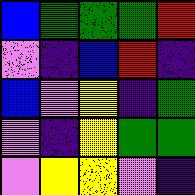[["blue", "green", "green", "green", "red"], ["violet", "indigo", "blue", "red", "indigo"], ["blue", "violet", "yellow", "indigo", "green"], ["violet", "indigo", "yellow", "green", "green"], ["violet", "yellow", "yellow", "violet", "indigo"]]